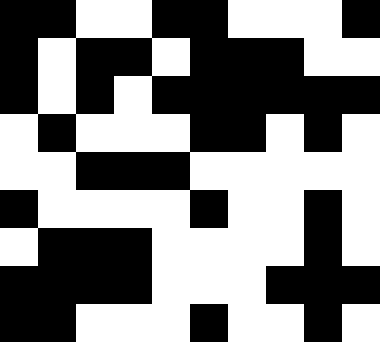[["black", "black", "white", "white", "black", "black", "white", "white", "white", "black"], ["black", "white", "black", "black", "white", "black", "black", "black", "white", "white"], ["black", "white", "black", "white", "black", "black", "black", "black", "black", "black"], ["white", "black", "white", "white", "white", "black", "black", "white", "black", "white"], ["white", "white", "black", "black", "black", "white", "white", "white", "white", "white"], ["black", "white", "white", "white", "white", "black", "white", "white", "black", "white"], ["white", "black", "black", "black", "white", "white", "white", "white", "black", "white"], ["black", "black", "black", "black", "white", "white", "white", "black", "black", "black"], ["black", "black", "white", "white", "white", "black", "white", "white", "black", "white"]]